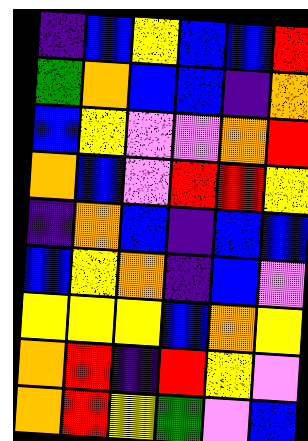[["indigo", "blue", "yellow", "blue", "blue", "red"], ["green", "orange", "blue", "blue", "indigo", "orange"], ["blue", "yellow", "violet", "violet", "orange", "red"], ["orange", "blue", "violet", "red", "red", "yellow"], ["indigo", "orange", "blue", "indigo", "blue", "blue"], ["blue", "yellow", "orange", "indigo", "blue", "violet"], ["yellow", "yellow", "yellow", "blue", "orange", "yellow"], ["orange", "red", "indigo", "red", "yellow", "violet"], ["orange", "red", "yellow", "green", "violet", "blue"]]